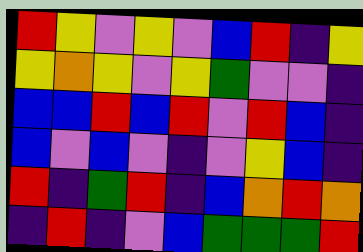[["red", "yellow", "violet", "yellow", "violet", "blue", "red", "indigo", "yellow"], ["yellow", "orange", "yellow", "violet", "yellow", "green", "violet", "violet", "indigo"], ["blue", "blue", "red", "blue", "red", "violet", "red", "blue", "indigo"], ["blue", "violet", "blue", "violet", "indigo", "violet", "yellow", "blue", "indigo"], ["red", "indigo", "green", "red", "indigo", "blue", "orange", "red", "orange"], ["indigo", "red", "indigo", "violet", "blue", "green", "green", "green", "red"]]